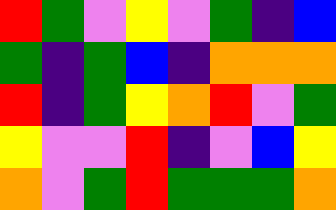[["red", "green", "violet", "yellow", "violet", "green", "indigo", "blue"], ["green", "indigo", "green", "blue", "indigo", "orange", "orange", "orange"], ["red", "indigo", "green", "yellow", "orange", "red", "violet", "green"], ["yellow", "violet", "violet", "red", "indigo", "violet", "blue", "yellow"], ["orange", "violet", "green", "red", "green", "green", "green", "orange"]]